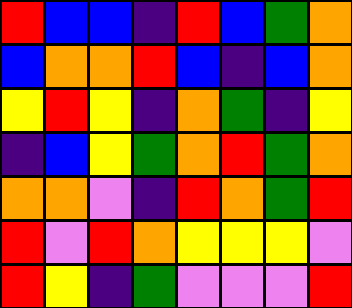[["red", "blue", "blue", "indigo", "red", "blue", "green", "orange"], ["blue", "orange", "orange", "red", "blue", "indigo", "blue", "orange"], ["yellow", "red", "yellow", "indigo", "orange", "green", "indigo", "yellow"], ["indigo", "blue", "yellow", "green", "orange", "red", "green", "orange"], ["orange", "orange", "violet", "indigo", "red", "orange", "green", "red"], ["red", "violet", "red", "orange", "yellow", "yellow", "yellow", "violet"], ["red", "yellow", "indigo", "green", "violet", "violet", "violet", "red"]]